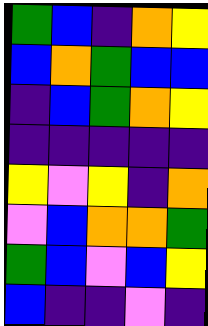[["green", "blue", "indigo", "orange", "yellow"], ["blue", "orange", "green", "blue", "blue"], ["indigo", "blue", "green", "orange", "yellow"], ["indigo", "indigo", "indigo", "indigo", "indigo"], ["yellow", "violet", "yellow", "indigo", "orange"], ["violet", "blue", "orange", "orange", "green"], ["green", "blue", "violet", "blue", "yellow"], ["blue", "indigo", "indigo", "violet", "indigo"]]